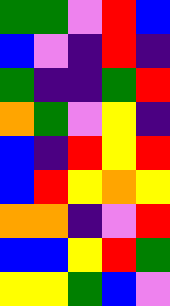[["green", "green", "violet", "red", "blue"], ["blue", "violet", "indigo", "red", "indigo"], ["green", "indigo", "indigo", "green", "red"], ["orange", "green", "violet", "yellow", "indigo"], ["blue", "indigo", "red", "yellow", "red"], ["blue", "red", "yellow", "orange", "yellow"], ["orange", "orange", "indigo", "violet", "red"], ["blue", "blue", "yellow", "red", "green"], ["yellow", "yellow", "green", "blue", "violet"]]